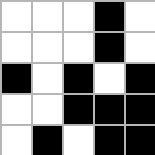[["white", "white", "white", "black", "white"], ["white", "white", "white", "black", "white"], ["black", "white", "black", "white", "black"], ["white", "white", "black", "black", "black"], ["white", "black", "white", "black", "black"]]